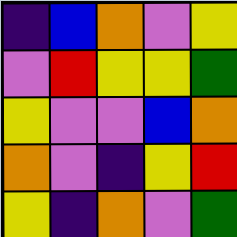[["indigo", "blue", "orange", "violet", "yellow"], ["violet", "red", "yellow", "yellow", "green"], ["yellow", "violet", "violet", "blue", "orange"], ["orange", "violet", "indigo", "yellow", "red"], ["yellow", "indigo", "orange", "violet", "green"]]